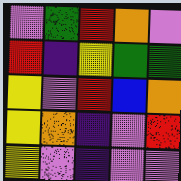[["violet", "green", "red", "orange", "violet"], ["red", "indigo", "yellow", "green", "green"], ["yellow", "violet", "red", "blue", "orange"], ["yellow", "orange", "indigo", "violet", "red"], ["yellow", "violet", "indigo", "violet", "violet"]]